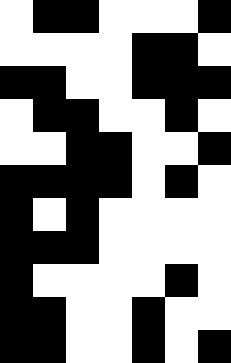[["white", "black", "black", "white", "white", "white", "black"], ["white", "white", "white", "white", "black", "black", "white"], ["black", "black", "white", "white", "black", "black", "black"], ["white", "black", "black", "white", "white", "black", "white"], ["white", "white", "black", "black", "white", "white", "black"], ["black", "black", "black", "black", "white", "black", "white"], ["black", "white", "black", "white", "white", "white", "white"], ["black", "black", "black", "white", "white", "white", "white"], ["black", "white", "white", "white", "white", "black", "white"], ["black", "black", "white", "white", "black", "white", "white"], ["black", "black", "white", "white", "black", "white", "black"]]